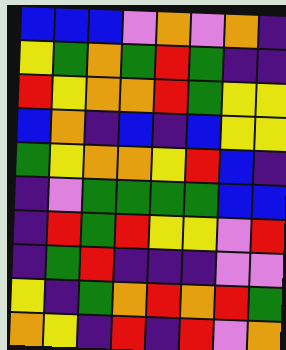[["blue", "blue", "blue", "violet", "orange", "violet", "orange", "indigo"], ["yellow", "green", "orange", "green", "red", "green", "indigo", "indigo"], ["red", "yellow", "orange", "orange", "red", "green", "yellow", "yellow"], ["blue", "orange", "indigo", "blue", "indigo", "blue", "yellow", "yellow"], ["green", "yellow", "orange", "orange", "yellow", "red", "blue", "indigo"], ["indigo", "violet", "green", "green", "green", "green", "blue", "blue"], ["indigo", "red", "green", "red", "yellow", "yellow", "violet", "red"], ["indigo", "green", "red", "indigo", "indigo", "indigo", "violet", "violet"], ["yellow", "indigo", "green", "orange", "red", "orange", "red", "green"], ["orange", "yellow", "indigo", "red", "indigo", "red", "violet", "orange"]]